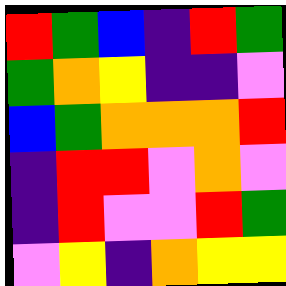[["red", "green", "blue", "indigo", "red", "green"], ["green", "orange", "yellow", "indigo", "indigo", "violet"], ["blue", "green", "orange", "orange", "orange", "red"], ["indigo", "red", "red", "violet", "orange", "violet"], ["indigo", "red", "violet", "violet", "red", "green"], ["violet", "yellow", "indigo", "orange", "yellow", "yellow"]]